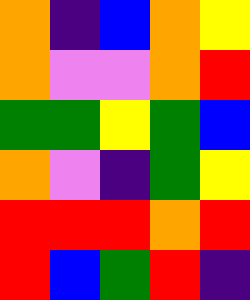[["orange", "indigo", "blue", "orange", "yellow"], ["orange", "violet", "violet", "orange", "red"], ["green", "green", "yellow", "green", "blue"], ["orange", "violet", "indigo", "green", "yellow"], ["red", "red", "red", "orange", "red"], ["red", "blue", "green", "red", "indigo"]]